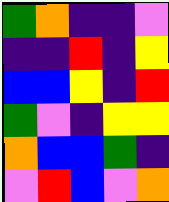[["green", "orange", "indigo", "indigo", "violet"], ["indigo", "indigo", "red", "indigo", "yellow"], ["blue", "blue", "yellow", "indigo", "red"], ["green", "violet", "indigo", "yellow", "yellow"], ["orange", "blue", "blue", "green", "indigo"], ["violet", "red", "blue", "violet", "orange"]]